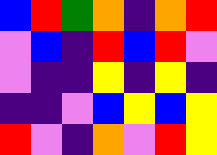[["blue", "red", "green", "orange", "indigo", "orange", "red"], ["violet", "blue", "indigo", "red", "blue", "red", "violet"], ["violet", "indigo", "indigo", "yellow", "indigo", "yellow", "indigo"], ["indigo", "indigo", "violet", "blue", "yellow", "blue", "yellow"], ["red", "violet", "indigo", "orange", "violet", "red", "yellow"]]